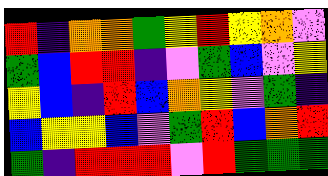[["red", "indigo", "orange", "orange", "green", "yellow", "red", "yellow", "orange", "violet"], ["green", "blue", "red", "red", "indigo", "violet", "green", "blue", "violet", "yellow"], ["yellow", "blue", "indigo", "red", "blue", "orange", "yellow", "violet", "green", "indigo"], ["blue", "yellow", "yellow", "blue", "violet", "green", "red", "blue", "orange", "red"], ["green", "indigo", "red", "red", "red", "violet", "red", "green", "green", "green"]]